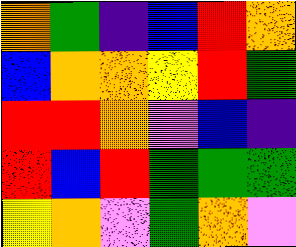[["orange", "green", "indigo", "blue", "red", "orange"], ["blue", "orange", "orange", "yellow", "red", "green"], ["red", "red", "orange", "violet", "blue", "indigo"], ["red", "blue", "red", "green", "green", "green"], ["yellow", "orange", "violet", "green", "orange", "violet"]]